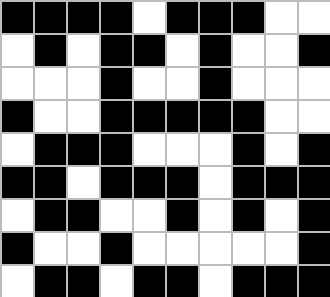[["black", "black", "black", "black", "white", "black", "black", "black", "white", "white"], ["white", "black", "white", "black", "black", "white", "black", "white", "white", "black"], ["white", "white", "white", "black", "white", "white", "black", "white", "white", "white"], ["black", "white", "white", "black", "black", "black", "black", "black", "white", "white"], ["white", "black", "black", "black", "white", "white", "white", "black", "white", "black"], ["black", "black", "white", "black", "black", "black", "white", "black", "black", "black"], ["white", "black", "black", "white", "white", "black", "white", "black", "white", "black"], ["black", "white", "white", "black", "white", "white", "white", "white", "white", "black"], ["white", "black", "black", "white", "black", "black", "white", "black", "black", "black"]]